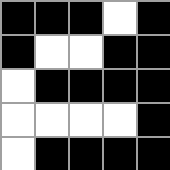[["black", "black", "black", "white", "black"], ["black", "white", "white", "black", "black"], ["white", "black", "black", "black", "black"], ["white", "white", "white", "white", "black"], ["white", "black", "black", "black", "black"]]